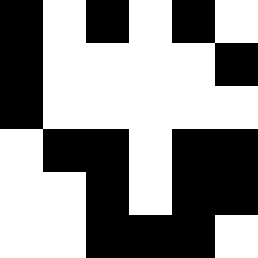[["black", "white", "black", "white", "black", "white"], ["black", "white", "white", "white", "white", "black"], ["black", "white", "white", "white", "white", "white"], ["white", "black", "black", "white", "black", "black"], ["white", "white", "black", "white", "black", "black"], ["white", "white", "black", "black", "black", "white"]]